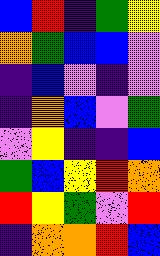[["blue", "red", "indigo", "green", "yellow"], ["orange", "green", "blue", "blue", "violet"], ["indigo", "blue", "violet", "indigo", "violet"], ["indigo", "orange", "blue", "violet", "green"], ["violet", "yellow", "indigo", "indigo", "blue"], ["green", "blue", "yellow", "red", "orange"], ["red", "yellow", "green", "violet", "red"], ["indigo", "orange", "orange", "red", "blue"]]